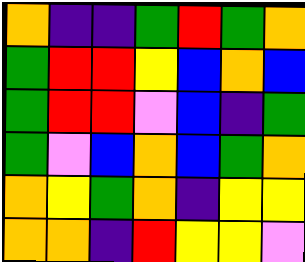[["orange", "indigo", "indigo", "green", "red", "green", "orange"], ["green", "red", "red", "yellow", "blue", "orange", "blue"], ["green", "red", "red", "violet", "blue", "indigo", "green"], ["green", "violet", "blue", "orange", "blue", "green", "orange"], ["orange", "yellow", "green", "orange", "indigo", "yellow", "yellow"], ["orange", "orange", "indigo", "red", "yellow", "yellow", "violet"]]